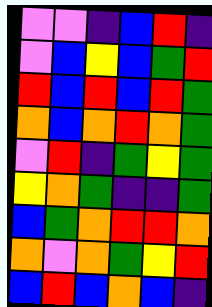[["violet", "violet", "indigo", "blue", "red", "indigo"], ["violet", "blue", "yellow", "blue", "green", "red"], ["red", "blue", "red", "blue", "red", "green"], ["orange", "blue", "orange", "red", "orange", "green"], ["violet", "red", "indigo", "green", "yellow", "green"], ["yellow", "orange", "green", "indigo", "indigo", "green"], ["blue", "green", "orange", "red", "red", "orange"], ["orange", "violet", "orange", "green", "yellow", "red"], ["blue", "red", "blue", "orange", "blue", "indigo"]]